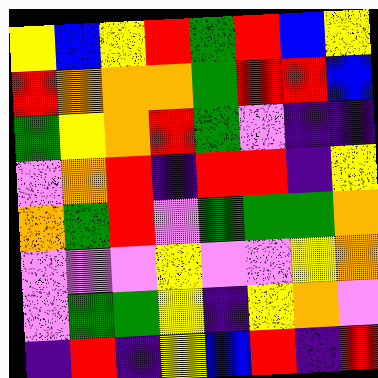[["yellow", "blue", "yellow", "red", "green", "red", "blue", "yellow"], ["red", "orange", "orange", "orange", "green", "red", "red", "blue"], ["green", "yellow", "orange", "red", "green", "violet", "indigo", "indigo"], ["violet", "orange", "red", "indigo", "red", "red", "indigo", "yellow"], ["orange", "green", "red", "violet", "green", "green", "green", "orange"], ["violet", "violet", "violet", "yellow", "violet", "violet", "yellow", "orange"], ["violet", "green", "green", "yellow", "indigo", "yellow", "orange", "violet"], ["indigo", "red", "indigo", "yellow", "blue", "red", "indigo", "red"]]